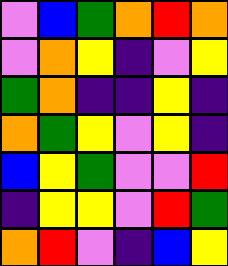[["violet", "blue", "green", "orange", "red", "orange"], ["violet", "orange", "yellow", "indigo", "violet", "yellow"], ["green", "orange", "indigo", "indigo", "yellow", "indigo"], ["orange", "green", "yellow", "violet", "yellow", "indigo"], ["blue", "yellow", "green", "violet", "violet", "red"], ["indigo", "yellow", "yellow", "violet", "red", "green"], ["orange", "red", "violet", "indigo", "blue", "yellow"]]